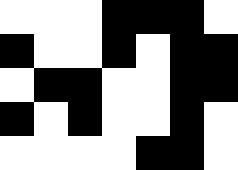[["white", "white", "white", "black", "black", "black", "white"], ["black", "white", "white", "black", "white", "black", "black"], ["white", "black", "black", "white", "white", "black", "black"], ["black", "white", "black", "white", "white", "black", "white"], ["white", "white", "white", "white", "black", "black", "white"]]